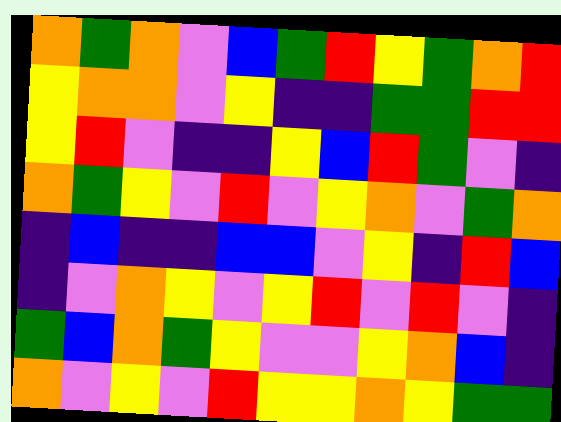[["orange", "green", "orange", "violet", "blue", "green", "red", "yellow", "green", "orange", "red"], ["yellow", "orange", "orange", "violet", "yellow", "indigo", "indigo", "green", "green", "red", "red"], ["yellow", "red", "violet", "indigo", "indigo", "yellow", "blue", "red", "green", "violet", "indigo"], ["orange", "green", "yellow", "violet", "red", "violet", "yellow", "orange", "violet", "green", "orange"], ["indigo", "blue", "indigo", "indigo", "blue", "blue", "violet", "yellow", "indigo", "red", "blue"], ["indigo", "violet", "orange", "yellow", "violet", "yellow", "red", "violet", "red", "violet", "indigo"], ["green", "blue", "orange", "green", "yellow", "violet", "violet", "yellow", "orange", "blue", "indigo"], ["orange", "violet", "yellow", "violet", "red", "yellow", "yellow", "orange", "yellow", "green", "green"]]